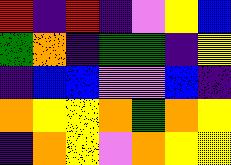[["red", "indigo", "red", "indigo", "violet", "yellow", "blue"], ["green", "orange", "indigo", "green", "green", "indigo", "yellow"], ["indigo", "blue", "blue", "violet", "violet", "blue", "indigo"], ["orange", "yellow", "yellow", "orange", "green", "orange", "yellow"], ["indigo", "orange", "yellow", "violet", "orange", "yellow", "yellow"]]